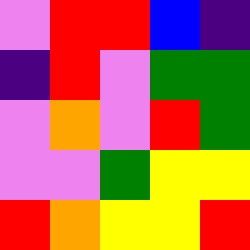[["violet", "red", "red", "blue", "indigo"], ["indigo", "red", "violet", "green", "green"], ["violet", "orange", "violet", "red", "green"], ["violet", "violet", "green", "yellow", "yellow"], ["red", "orange", "yellow", "yellow", "red"]]